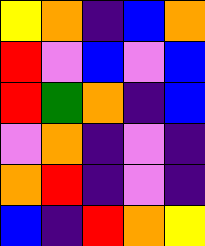[["yellow", "orange", "indigo", "blue", "orange"], ["red", "violet", "blue", "violet", "blue"], ["red", "green", "orange", "indigo", "blue"], ["violet", "orange", "indigo", "violet", "indigo"], ["orange", "red", "indigo", "violet", "indigo"], ["blue", "indigo", "red", "orange", "yellow"]]